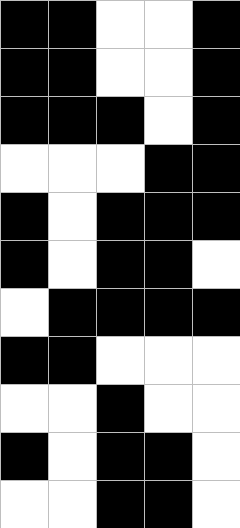[["black", "black", "white", "white", "black"], ["black", "black", "white", "white", "black"], ["black", "black", "black", "white", "black"], ["white", "white", "white", "black", "black"], ["black", "white", "black", "black", "black"], ["black", "white", "black", "black", "white"], ["white", "black", "black", "black", "black"], ["black", "black", "white", "white", "white"], ["white", "white", "black", "white", "white"], ["black", "white", "black", "black", "white"], ["white", "white", "black", "black", "white"]]